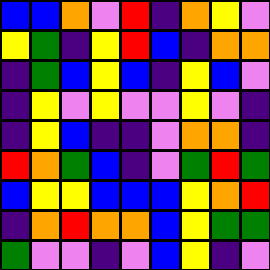[["blue", "blue", "orange", "violet", "red", "indigo", "orange", "yellow", "violet"], ["yellow", "green", "indigo", "yellow", "red", "blue", "indigo", "orange", "orange"], ["indigo", "green", "blue", "yellow", "blue", "indigo", "yellow", "blue", "violet"], ["indigo", "yellow", "violet", "yellow", "violet", "violet", "yellow", "violet", "indigo"], ["indigo", "yellow", "blue", "indigo", "indigo", "violet", "orange", "orange", "indigo"], ["red", "orange", "green", "blue", "indigo", "violet", "green", "red", "green"], ["blue", "yellow", "yellow", "blue", "blue", "blue", "yellow", "orange", "red"], ["indigo", "orange", "red", "orange", "orange", "blue", "yellow", "green", "green"], ["green", "violet", "violet", "indigo", "violet", "blue", "yellow", "indigo", "violet"]]